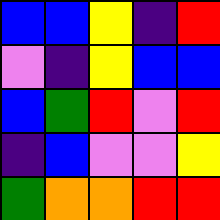[["blue", "blue", "yellow", "indigo", "red"], ["violet", "indigo", "yellow", "blue", "blue"], ["blue", "green", "red", "violet", "red"], ["indigo", "blue", "violet", "violet", "yellow"], ["green", "orange", "orange", "red", "red"]]